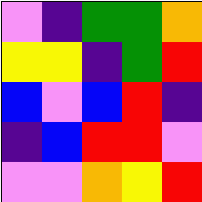[["violet", "indigo", "green", "green", "orange"], ["yellow", "yellow", "indigo", "green", "red"], ["blue", "violet", "blue", "red", "indigo"], ["indigo", "blue", "red", "red", "violet"], ["violet", "violet", "orange", "yellow", "red"]]